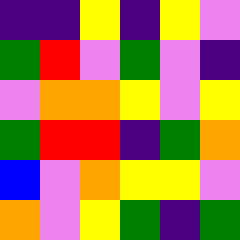[["indigo", "indigo", "yellow", "indigo", "yellow", "violet"], ["green", "red", "violet", "green", "violet", "indigo"], ["violet", "orange", "orange", "yellow", "violet", "yellow"], ["green", "red", "red", "indigo", "green", "orange"], ["blue", "violet", "orange", "yellow", "yellow", "violet"], ["orange", "violet", "yellow", "green", "indigo", "green"]]